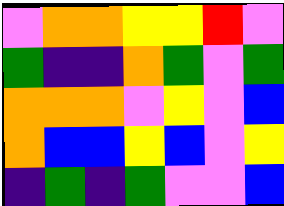[["violet", "orange", "orange", "yellow", "yellow", "red", "violet"], ["green", "indigo", "indigo", "orange", "green", "violet", "green"], ["orange", "orange", "orange", "violet", "yellow", "violet", "blue"], ["orange", "blue", "blue", "yellow", "blue", "violet", "yellow"], ["indigo", "green", "indigo", "green", "violet", "violet", "blue"]]